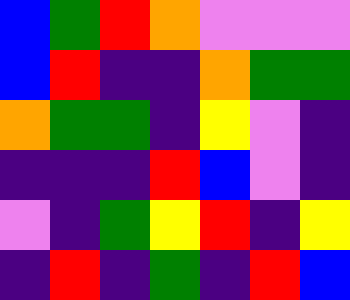[["blue", "green", "red", "orange", "violet", "violet", "violet"], ["blue", "red", "indigo", "indigo", "orange", "green", "green"], ["orange", "green", "green", "indigo", "yellow", "violet", "indigo"], ["indigo", "indigo", "indigo", "red", "blue", "violet", "indigo"], ["violet", "indigo", "green", "yellow", "red", "indigo", "yellow"], ["indigo", "red", "indigo", "green", "indigo", "red", "blue"]]